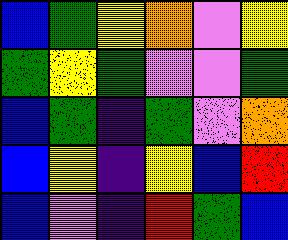[["blue", "green", "yellow", "orange", "violet", "yellow"], ["green", "yellow", "green", "violet", "violet", "green"], ["blue", "green", "indigo", "green", "violet", "orange"], ["blue", "yellow", "indigo", "yellow", "blue", "red"], ["blue", "violet", "indigo", "red", "green", "blue"]]